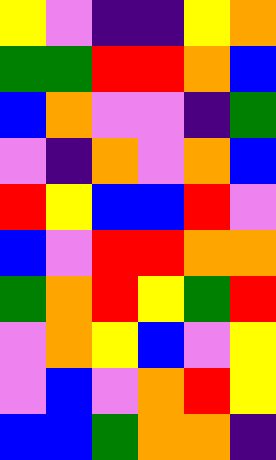[["yellow", "violet", "indigo", "indigo", "yellow", "orange"], ["green", "green", "red", "red", "orange", "blue"], ["blue", "orange", "violet", "violet", "indigo", "green"], ["violet", "indigo", "orange", "violet", "orange", "blue"], ["red", "yellow", "blue", "blue", "red", "violet"], ["blue", "violet", "red", "red", "orange", "orange"], ["green", "orange", "red", "yellow", "green", "red"], ["violet", "orange", "yellow", "blue", "violet", "yellow"], ["violet", "blue", "violet", "orange", "red", "yellow"], ["blue", "blue", "green", "orange", "orange", "indigo"]]